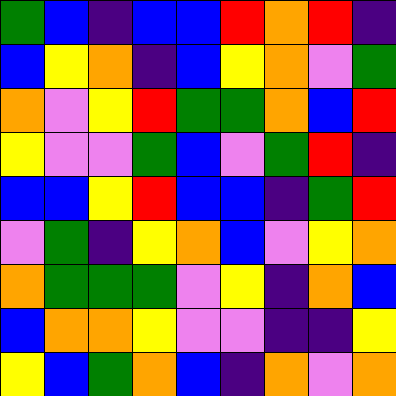[["green", "blue", "indigo", "blue", "blue", "red", "orange", "red", "indigo"], ["blue", "yellow", "orange", "indigo", "blue", "yellow", "orange", "violet", "green"], ["orange", "violet", "yellow", "red", "green", "green", "orange", "blue", "red"], ["yellow", "violet", "violet", "green", "blue", "violet", "green", "red", "indigo"], ["blue", "blue", "yellow", "red", "blue", "blue", "indigo", "green", "red"], ["violet", "green", "indigo", "yellow", "orange", "blue", "violet", "yellow", "orange"], ["orange", "green", "green", "green", "violet", "yellow", "indigo", "orange", "blue"], ["blue", "orange", "orange", "yellow", "violet", "violet", "indigo", "indigo", "yellow"], ["yellow", "blue", "green", "orange", "blue", "indigo", "orange", "violet", "orange"]]